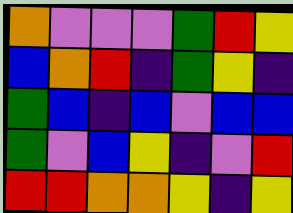[["orange", "violet", "violet", "violet", "green", "red", "yellow"], ["blue", "orange", "red", "indigo", "green", "yellow", "indigo"], ["green", "blue", "indigo", "blue", "violet", "blue", "blue"], ["green", "violet", "blue", "yellow", "indigo", "violet", "red"], ["red", "red", "orange", "orange", "yellow", "indigo", "yellow"]]